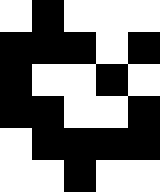[["white", "black", "white", "white", "white"], ["black", "black", "black", "white", "black"], ["black", "white", "white", "black", "white"], ["black", "black", "white", "white", "black"], ["white", "black", "black", "black", "black"], ["white", "white", "black", "white", "white"]]